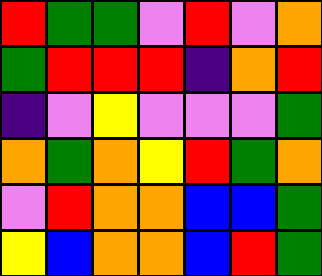[["red", "green", "green", "violet", "red", "violet", "orange"], ["green", "red", "red", "red", "indigo", "orange", "red"], ["indigo", "violet", "yellow", "violet", "violet", "violet", "green"], ["orange", "green", "orange", "yellow", "red", "green", "orange"], ["violet", "red", "orange", "orange", "blue", "blue", "green"], ["yellow", "blue", "orange", "orange", "blue", "red", "green"]]